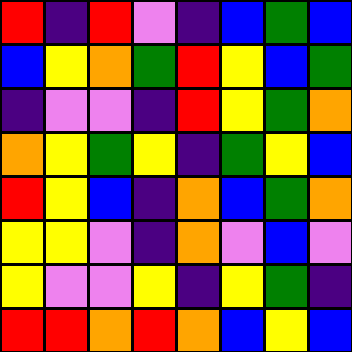[["red", "indigo", "red", "violet", "indigo", "blue", "green", "blue"], ["blue", "yellow", "orange", "green", "red", "yellow", "blue", "green"], ["indigo", "violet", "violet", "indigo", "red", "yellow", "green", "orange"], ["orange", "yellow", "green", "yellow", "indigo", "green", "yellow", "blue"], ["red", "yellow", "blue", "indigo", "orange", "blue", "green", "orange"], ["yellow", "yellow", "violet", "indigo", "orange", "violet", "blue", "violet"], ["yellow", "violet", "violet", "yellow", "indigo", "yellow", "green", "indigo"], ["red", "red", "orange", "red", "orange", "blue", "yellow", "blue"]]